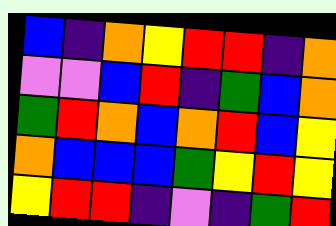[["blue", "indigo", "orange", "yellow", "red", "red", "indigo", "orange"], ["violet", "violet", "blue", "red", "indigo", "green", "blue", "orange"], ["green", "red", "orange", "blue", "orange", "red", "blue", "yellow"], ["orange", "blue", "blue", "blue", "green", "yellow", "red", "yellow"], ["yellow", "red", "red", "indigo", "violet", "indigo", "green", "red"]]